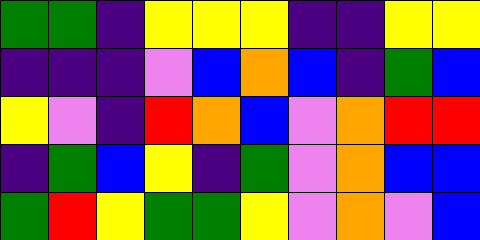[["green", "green", "indigo", "yellow", "yellow", "yellow", "indigo", "indigo", "yellow", "yellow"], ["indigo", "indigo", "indigo", "violet", "blue", "orange", "blue", "indigo", "green", "blue"], ["yellow", "violet", "indigo", "red", "orange", "blue", "violet", "orange", "red", "red"], ["indigo", "green", "blue", "yellow", "indigo", "green", "violet", "orange", "blue", "blue"], ["green", "red", "yellow", "green", "green", "yellow", "violet", "orange", "violet", "blue"]]